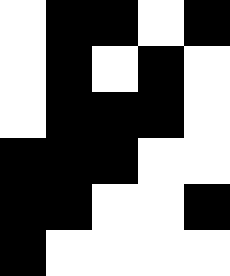[["white", "black", "black", "white", "black"], ["white", "black", "white", "black", "white"], ["white", "black", "black", "black", "white"], ["black", "black", "black", "white", "white"], ["black", "black", "white", "white", "black"], ["black", "white", "white", "white", "white"]]